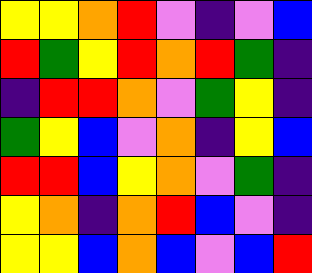[["yellow", "yellow", "orange", "red", "violet", "indigo", "violet", "blue"], ["red", "green", "yellow", "red", "orange", "red", "green", "indigo"], ["indigo", "red", "red", "orange", "violet", "green", "yellow", "indigo"], ["green", "yellow", "blue", "violet", "orange", "indigo", "yellow", "blue"], ["red", "red", "blue", "yellow", "orange", "violet", "green", "indigo"], ["yellow", "orange", "indigo", "orange", "red", "blue", "violet", "indigo"], ["yellow", "yellow", "blue", "orange", "blue", "violet", "blue", "red"]]